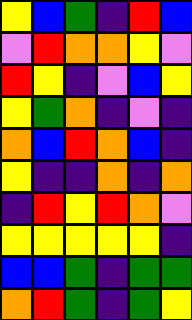[["yellow", "blue", "green", "indigo", "red", "blue"], ["violet", "red", "orange", "orange", "yellow", "violet"], ["red", "yellow", "indigo", "violet", "blue", "yellow"], ["yellow", "green", "orange", "indigo", "violet", "indigo"], ["orange", "blue", "red", "orange", "blue", "indigo"], ["yellow", "indigo", "indigo", "orange", "indigo", "orange"], ["indigo", "red", "yellow", "red", "orange", "violet"], ["yellow", "yellow", "yellow", "yellow", "yellow", "indigo"], ["blue", "blue", "green", "indigo", "green", "green"], ["orange", "red", "green", "indigo", "green", "yellow"]]